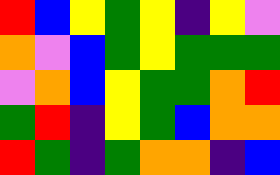[["red", "blue", "yellow", "green", "yellow", "indigo", "yellow", "violet"], ["orange", "violet", "blue", "green", "yellow", "green", "green", "green"], ["violet", "orange", "blue", "yellow", "green", "green", "orange", "red"], ["green", "red", "indigo", "yellow", "green", "blue", "orange", "orange"], ["red", "green", "indigo", "green", "orange", "orange", "indigo", "blue"]]